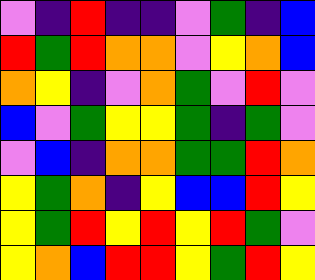[["violet", "indigo", "red", "indigo", "indigo", "violet", "green", "indigo", "blue"], ["red", "green", "red", "orange", "orange", "violet", "yellow", "orange", "blue"], ["orange", "yellow", "indigo", "violet", "orange", "green", "violet", "red", "violet"], ["blue", "violet", "green", "yellow", "yellow", "green", "indigo", "green", "violet"], ["violet", "blue", "indigo", "orange", "orange", "green", "green", "red", "orange"], ["yellow", "green", "orange", "indigo", "yellow", "blue", "blue", "red", "yellow"], ["yellow", "green", "red", "yellow", "red", "yellow", "red", "green", "violet"], ["yellow", "orange", "blue", "red", "red", "yellow", "green", "red", "yellow"]]